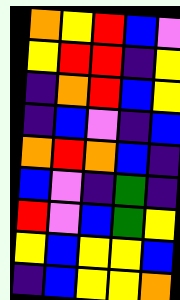[["orange", "yellow", "red", "blue", "violet"], ["yellow", "red", "red", "indigo", "yellow"], ["indigo", "orange", "red", "blue", "yellow"], ["indigo", "blue", "violet", "indigo", "blue"], ["orange", "red", "orange", "blue", "indigo"], ["blue", "violet", "indigo", "green", "indigo"], ["red", "violet", "blue", "green", "yellow"], ["yellow", "blue", "yellow", "yellow", "blue"], ["indigo", "blue", "yellow", "yellow", "orange"]]